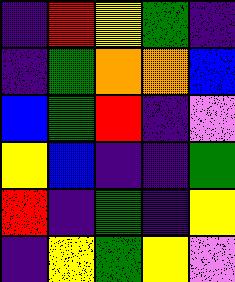[["indigo", "red", "yellow", "green", "indigo"], ["indigo", "green", "orange", "orange", "blue"], ["blue", "green", "red", "indigo", "violet"], ["yellow", "blue", "indigo", "indigo", "green"], ["red", "indigo", "green", "indigo", "yellow"], ["indigo", "yellow", "green", "yellow", "violet"]]